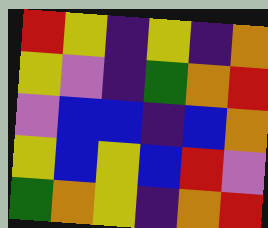[["red", "yellow", "indigo", "yellow", "indigo", "orange"], ["yellow", "violet", "indigo", "green", "orange", "red"], ["violet", "blue", "blue", "indigo", "blue", "orange"], ["yellow", "blue", "yellow", "blue", "red", "violet"], ["green", "orange", "yellow", "indigo", "orange", "red"]]